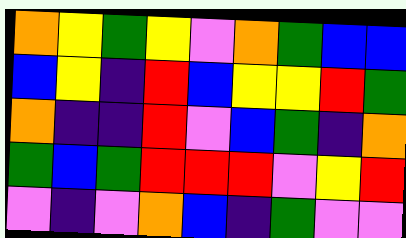[["orange", "yellow", "green", "yellow", "violet", "orange", "green", "blue", "blue"], ["blue", "yellow", "indigo", "red", "blue", "yellow", "yellow", "red", "green"], ["orange", "indigo", "indigo", "red", "violet", "blue", "green", "indigo", "orange"], ["green", "blue", "green", "red", "red", "red", "violet", "yellow", "red"], ["violet", "indigo", "violet", "orange", "blue", "indigo", "green", "violet", "violet"]]